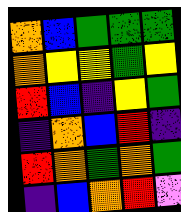[["orange", "blue", "green", "green", "green"], ["orange", "yellow", "yellow", "green", "yellow"], ["red", "blue", "indigo", "yellow", "green"], ["indigo", "orange", "blue", "red", "indigo"], ["red", "orange", "green", "orange", "green"], ["indigo", "blue", "orange", "red", "violet"]]